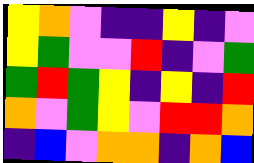[["yellow", "orange", "violet", "indigo", "indigo", "yellow", "indigo", "violet"], ["yellow", "green", "violet", "violet", "red", "indigo", "violet", "green"], ["green", "red", "green", "yellow", "indigo", "yellow", "indigo", "red"], ["orange", "violet", "green", "yellow", "violet", "red", "red", "orange"], ["indigo", "blue", "violet", "orange", "orange", "indigo", "orange", "blue"]]